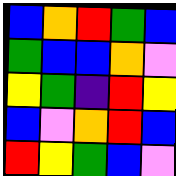[["blue", "orange", "red", "green", "blue"], ["green", "blue", "blue", "orange", "violet"], ["yellow", "green", "indigo", "red", "yellow"], ["blue", "violet", "orange", "red", "blue"], ["red", "yellow", "green", "blue", "violet"]]